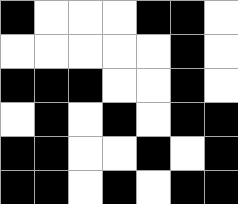[["black", "white", "white", "white", "black", "black", "white"], ["white", "white", "white", "white", "white", "black", "white"], ["black", "black", "black", "white", "white", "black", "white"], ["white", "black", "white", "black", "white", "black", "black"], ["black", "black", "white", "white", "black", "white", "black"], ["black", "black", "white", "black", "white", "black", "black"]]